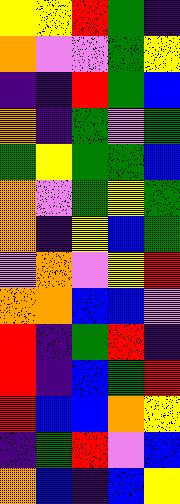[["yellow", "yellow", "red", "green", "indigo"], ["orange", "violet", "violet", "green", "yellow"], ["indigo", "indigo", "red", "green", "blue"], ["orange", "indigo", "green", "violet", "green"], ["green", "yellow", "green", "green", "blue"], ["orange", "violet", "green", "yellow", "green"], ["orange", "indigo", "yellow", "blue", "green"], ["violet", "orange", "violet", "yellow", "red"], ["orange", "orange", "blue", "blue", "violet"], ["red", "indigo", "green", "red", "indigo"], ["red", "indigo", "blue", "green", "red"], ["red", "blue", "blue", "orange", "yellow"], ["indigo", "green", "red", "violet", "blue"], ["orange", "blue", "indigo", "blue", "yellow"]]